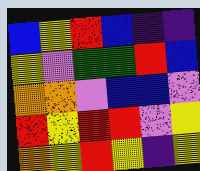[["blue", "yellow", "red", "blue", "indigo", "indigo"], ["yellow", "violet", "green", "green", "red", "blue"], ["orange", "orange", "violet", "blue", "blue", "violet"], ["red", "yellow", "red", "red", "violet", "yellow"], ["orange", "yellow", "red", "yellow", "indigo", "yellow"]]